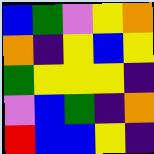[["blue", "green", "violet", "yellow", "orange"], ["orange", "indigo", "yellow", "blue", "yellow"], ["green", "yellow", "yellow", "yellow", "indigo"], ["violet", "blue", "green", "indigo", "orange"], ["red", "blue", "blue", "yellow", "indigo"]]